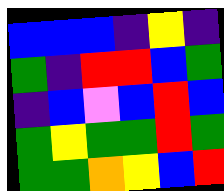[["blue", "blue", "blue", "indigo", "yellow", "indigo"], ["green", "indigo", "red", "red", "blue", "green"], ["indigo", "blue", "violet", "blue", "red", "blue"], ["green", "yellow", "green", "green", "red", "green"], ["green", "green", "orange", "yellow", "blue", "red"]]